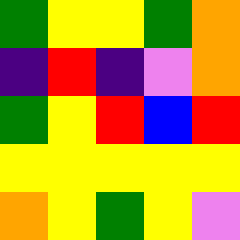[["green", "yellow", "yellow", "green", "orange"], ["indigo", "red", "indigo", "violet", "orange"], ["green", "yellow", "red", "blue", "red"], ["yellow", "yellow", "yellow", "yellow", "yellow"], ["orange", "yellow", "green", "yellow", "violet"]]